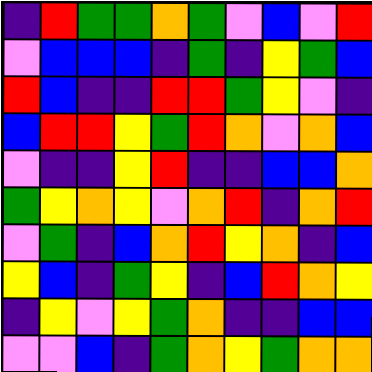[["indigo", "red", "green", "green", "orange", "green", "violet", "blue", "violet", "red"], ["violet", "blue", "blue", "blue", "indigo", "green", "indigo", "yellow", "green", "blue"], ["red", "blue", "indigo", "indigo", "red", "red", "green", "yellow", "violet", "indigo"], ["blue", "red", "red", "yellow", "green", "red", "orange", "violet", "orange", "blue"], ["violet", "indigo", "indigo", "yellow", "red", "indigo", "indigo", "blue", "blue", "orange"], ["green", "yellow", "orange", "yellow", "violet", "orange", "red", "indigo", "orange", "red"], ["violet", "green", "indigo", "blue", "orange", "red", "yellow", "orange", "indigo", "blue"], ["yellow", "blue", "indigo", "green", "yellow", "indigo", "blue", "red", "orange", "yellow"], ["indigo", "yellow", "violet", "yellow", "green", "orange", "indigo", "indigo", "blue", "blue"], ["violet", "violet", "blue", "indigo", "green", "orange", "yellow", "green", "orange", "orange"]]